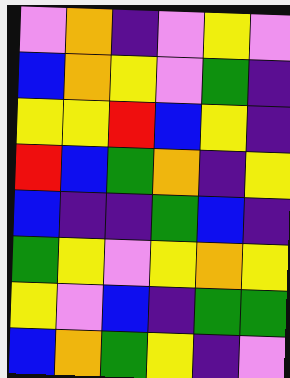[["violet", "orange", "indigo", "violet", "yellow", "violet"], ["blue", "orange", "yellow", "violet", "green", "indigo"], ["yellow", "yellow", "red", "blue", "yellow", "indigo"], ["red", "blue", "green", "orange", "indigo", "yellow"], ["blue", "indigo", "indigo", "green", "blue", "indigo"], ["green", "yellow", "violet", "yellow", "orange", "yellow"], ["yellow", "violet", "blue", "indigo", "green", "green"], ["blue", "orange", "green", "yellow", "indigo", "violet"]]